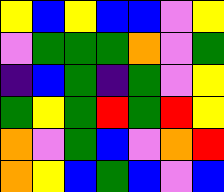[["yellow", "blue", "yellow", "blue", "blue", "violet", "yellow"], ["violet", "green", "green", "green", "orange", "violet", "green"], ["indigo", "blue", "green", "indigo", "green", "violet", "yellow"], ["green", "yellow", "green", "red", "green", "red", "yellow"], ["orange", "violet", "green", "blue", "violet", "orange", "red"], ["orange", "yellow", "blue", "green", "blue", "violet", "blue"]]